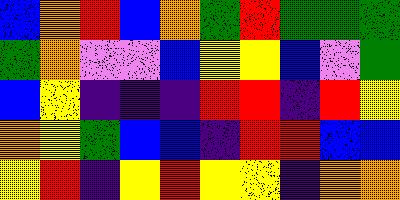[["blue", "orange", "red", "blue", "orange", "green", "red", "green", "green", "green"], ["green", "orange", "violet", "violet", "blue", "yellow", "yellow", "blue", "violet", "green"], ["blue", "yellow", "indigo", "indigo", "indigo", "red", "red", "indigo", "red", "yellow"], ["orange", "yellow", "green", "blue", "blue", "indigo", "red", "red", "blue", "blue"], ["yellow", "red", "indigo", "yellow", "red", "yellow", "yellow", "indigo", "orange", "orange"]]